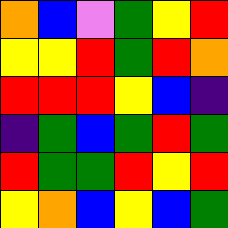[["orange", "blue", "violet", "green", "yellow", "red"], ["yellow", "yellow", "red", "green", "red", "orange"], ["red", "red", "red", "yellow", "blue", "indigo"], ["indigo", "green", "blue", "green", "red", "green"], ["red", "green", "green", "red", "yellow", "red"], ["yellow", "orange", "blue", "yellow", "blue", "green"]]